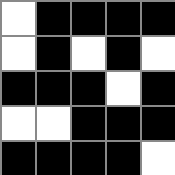[["white", "black", "black", "black", "black"], ["white", "black", "white", "black", "white"], ["black", "black", "black", "white", "black"], ["white", "white", "black", "black", "black"], ["black", "black", "black", "black", "white"]]